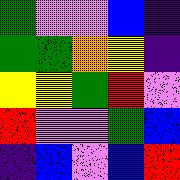[["green", "violet", "violet", "blue", "indigo"], ["green", "green", "orange", "yellow", "indigo"], ["yellow", "yellow", "green", "red", "violet"], ["red", "violet", "violet", "green", "blue"], ["indigo", "blue", "violet", "blue", "red"]]